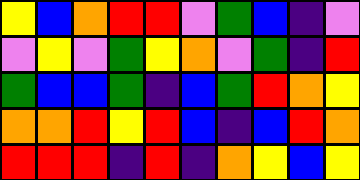[["yellow", "blue", "orange", "red", "red", "violet", "green", "blue", "indigo", "violet"], ["violet", "yellow", "violet", "green", "yellow", "orange", "violet", "green", "indigo", "red"], ["green", "blue", "blue", "green", "indigo", "blue", "green", "red", "orange", "yellow"], ["orange", "orange", "red", "yellow", "red", "blue", "indigo", "blue", "red", "orange"], ["red", "red", "red", "indigo", "red", "indigo", "orange", "yellow", "blue", "yellow"]]